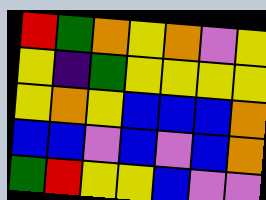[["red", "green", "orange", "yellow", "orange", "violet", "yellow"], ["yellow", "indigo", "green", "yellow", "yellow", "yellow", "yellow"], ["yellow", "orange", "yellow", "blue", "blue", "blue", "orange"], ["blue", "blue", "violet", "blue", "violet", "blue", "orange"], ["green", "red", "yellow", "yellow", "blue", "violet", "violet"]]